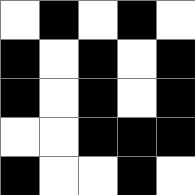[["white", "black", "white", "black", "white"], ["black", "white", "black", "white", "black"], ["black", "white", "black", "white", "black"], ["white", "white", "black", "black", "black"], ["black", "white", "white", "black", "white"]]